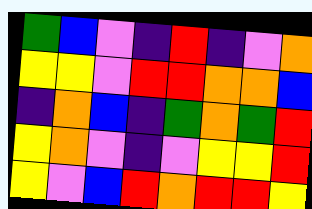[["green", "blue", "violet", "indigo", "red", "indigo", "violet", "orange"], ["yellow", "yellow", "violet", "red", "red", "orange", "orange", "blue"], ["indigo", "orange", "blue", "indigo", "green", "orange", "green", "red"], ["yellow", "orange", "violet", "indigo", "violet", "yellow", "yellow", "red"], ["yellow", "violet", "blue", "red", "orange", "red", "red", "yellow"]]